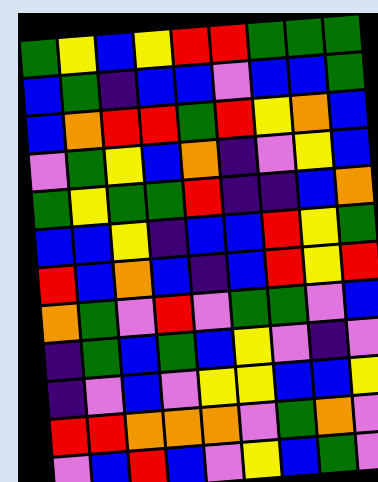[["green", "yellow", "blue", "yellow", "red", "red", "green", "green", "green"], ["blue", "green", "indigo", "blue", "blue", "violet", "blue", "blue", "green"], ["blue", "orange", "red", "red", "green", "red", "yellow", "orange", "blue"], ["violet", "green", "yellow", "blue", "orange", "indigo", "violet", "yellow", "blue"], ["green", "yellow", "green", "green", "red", "indigo", "indigo", "blue", "orange"], ["blue", "blue", "yellow", "indigo", "blue", "blue", "red", "yellow", "green"], ["red", "blue", "orange", "blue", "indigo", "blue", "red", "yellow", "red"], ["orange", "green", "violet", "red", "violet", "green", "green", "violet", "blue"], ["indigo", "green", "blue", "green", "blue", "yellow", "violet", "indigo", "violet"], ["indigo", "violet", "blue", "violet", "yellow", "yellow", "blue", "blue", "yellow"], ["red", "red", "orange", "orange", "orange", "violet", "green", "orange", "violet"], ["violet", "blue", "red", "blue", "violet", "yellow", "blue", "green", "violet"]]